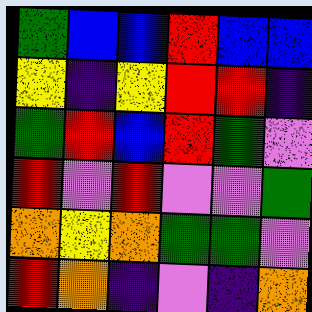[["green", "blue", "blue", "red", "blue", "blue"], ["yellow", "indigo", "yellow", "red", "red", "indigo"], ["green", "red", "blue", "red", "green", "violet"], ["red", "violet", "red", "violet", "violet", "green"], ["orange", "yellow", "orange", "green", "green", "violet"], ["red", "orange", "indigo", "violet", "indigo", "orange"]]